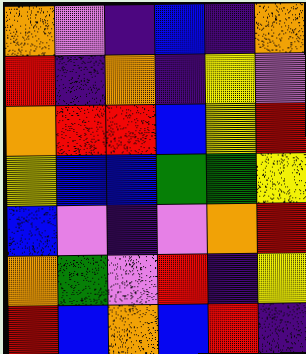[["orange", "violet", "indigo", "blue", "indigo", "orange"], ["red", "indigo", "orange", "indigo", "yellow", "violet"], ["orange", "red", "red", "blue", "yellow", "red"], ["yellow", "blue", "blue", "green", "green", "yellow"], ["blue", "violet", "indigo", "violet", "orange", "red"], ["orange", "green", "violet", "red", "indigo", "yellow"], ["red", "blue", "orange", "blue", "red", "indigo"]]